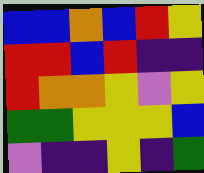[["blue", "blue", "orange", "blue", "red", "yellow"], ["red", "red", "blue", "red", "indigo", "indigo"], ["red", "orange", "orange", "yellow", "violet", "yellow"], ["green", "green", "yellow", "yellow", "yellow", "blue"], ["violet", "indigo", "indigo", "yellow", "indigo", "green"]]